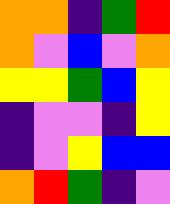[["orange", "orange", "indigo", "green", "red"], ["orange", "violet", "blue", "violet", "orange"], ["yellow", "yellow", "green", "blue", "yellow"], ["indigo", "violet", "violet", "indigo", "yellow"], ["indigo", "violet", "yellow", "blue", "blue"], ["orange", "red", "green", "indigo", "violet"]]